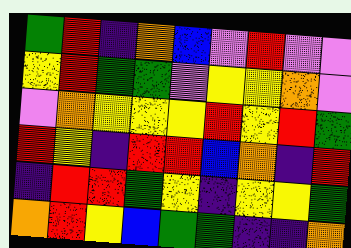[["green", "red", "indigo", "orange", "blue", "violet", "red", "violet", "violet"], ["yellow", "red", "green", "green", "violet", "yellow", "yellow", "orange", "violet"], ["violet", "orange", "yellow", "yellow", "yellow", "red", "yellow", "red", "green"], ["red", "yellow", "indigo", "red", "red", "blue", "orange", "indigo", "red"], ["indigo", "red", "red", "green", "yellow", "indigo", "yellow", "yellow", "green"], ["orange", "red", "yellow", "blue", "green", "green", "indigo", "indigo", "orange"]]